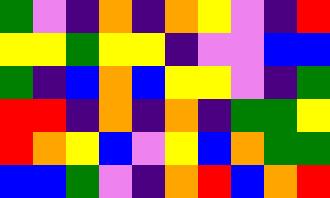[["green", "violet", "indigo", "orange", "indigo", "orange", "yellow", "violet", "indigo", "red"], ["yellow", "yellow", "green", "yellow", "yellow", "indigo", "violet", "violet", "blue", "blue"], ["green", "indigo", "blue", "orange", "blue", "yellow", "yellow", "violet", "indigo", "green"], ["red", "red", "indigo", "orange", "indigo", "orange", "indigo", "green", "green", "yellow"], ["red", "orange", "yellow", "blue", "violet", "yellow", "blue", "orange", "green", "green"], ["blue", "blue", "green", "violet", "indigo", "orange", "red", "blue", "orange", "red"]]